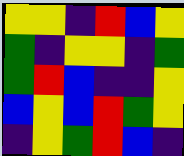[["yellow", "yellow", "indigo", "red", "blue", "yellow"], ["green", "indigo", "yellow", "yellow", "indigo", "green"], ["green", "red", "blue", "indigo", "indigo", "yellow"], ["blue", "yellow", "blue", "red", "green", "yellow"], ["indigo", "yellow", "green", "red", "blue", "indigo"]]